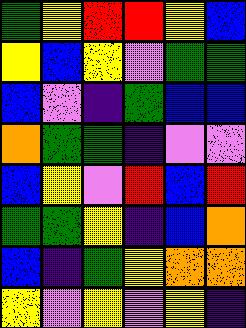[["green", "yellow", "red", "red", "yellow", "blue"], ["yellow", "blue", "yellow", "violet", "green", "green"], ["blue", "violet", "indigo", "green", "blue", "blue"], ["orange", "green", "green", "indigo", "violet", "violet"], ["blue", "yellow", "violet", "red", "blue", "red"], ["green", "green", "yellow", "indigo", "blue", "orange"], ["blue", "indigo", "green", "yellow", "orange", "orange"], ["yellow", "violet", "yellow", "violet", "yellow", "indigo"]]